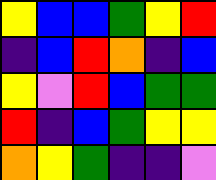[["yellow", "blue", "blue", "green", "yellow", "red"], ["indigo", "blue", "red", "orange", "indigo", "blue"], ["yellow", "violet", "red", "blue", "green", "green"], ["red", "indigo", "blue", "green", "yellow", "yellow"], ["orange", "yellow", "green", "indigo", "indigo", "violet"]]